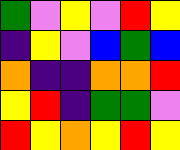[["green", "violet", "yellow", "violet", "red", "yellow"], ["indigo", "yellow", "violet", "blue", "green", "blue"], ["orange", "indigo", "indigo", "orange", "orange", "red"], ["yellow", "red", "indigo", "green", "green", "violet"], ["red", "yellow", "orange", "yellow", "red", "yellow"]]